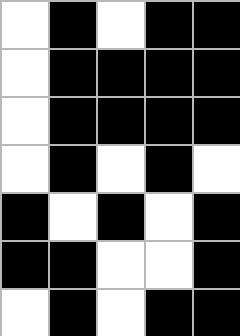[["white", "black", "white", "black", "black"], ["white", "black", "black", "black", "black"], ["white", "black", "black", "black", "black"], ["white", "black", "white", "black", "white"], ["black", "white", "black", "white", "black"], ["black", "black", "white", "white", "black"], ["white", "black", "white", "black", "black"]]